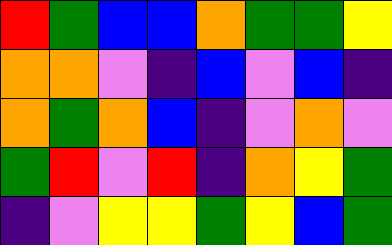[["red", "green", "blue", "blue", "orange", "green", "green", "yellow"], ["orange", "orange", "violet", "indigo", "blue", "violet", "blue", "indigo"], ["orange", "green", "orange", "blue", "indigo", "violet", "orange", "violet"], ["green", "red", "violet", "red", "indigo", "orange", "yellow", "green"], ["indigo", "violet", "yellow", "yellow", "green", "yellow", "blue", "green"]]